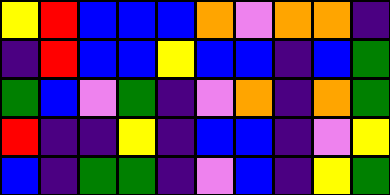[["yellow", "red", "blue", "blue", "blue", "orange", "violet", "orange", "orange", "indigo"], ["indigo", "red", "blue", "blue", "yellow", "blue", "blue", "indigo", "blue", "green"], ["green", "blue", "violet", "green", "indigo", "violet", "orange", "indigo", "orange", "green"], ["red", "indigo", "indigo", "yellow", "indigo", "blue", "blue", "indigo", "violet", "yellow"], ["blue", "indigo", "green", "green", "indigo", "violet", "blue", "indigo", "yellow", "green"]]